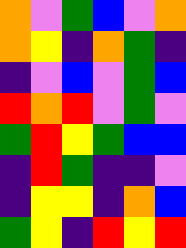[["orange", "violet", "green", "blue", "violet", "orange"], ["orange", "yellow", "indigo", "orange", "green", "indigo"], ["indigo", "violet", "blue", "violet", "green", "blue"], ["red", "orange", "red", "violet", "green", "violet"], ["green", "red", "yellow", "green", "blue", "blue"], ["indigo", "red", "green", "indigo", "indigo", "violet"], ["indigo", "yellow", "yellow", "indigo", "orange", "blue"], ["green", "yellow", "indigo", "red", "yellow", "red"]]